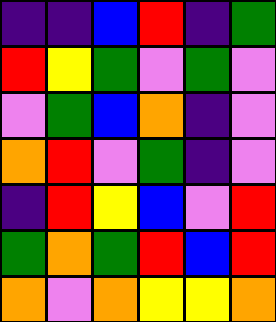[["indigo", "indigo", "blue", "red", "indigo", "green"], ["red", "yellow", "green", "violet", "green", "violet"], ["violet", "green", "blue", "orange", "indigo", "violet"], ["orange", "red", "violet", "green", "indigo", "violet"], ["indigo", "red", "yellow", "blue", "violet", "red"], ["green", "orange", "green", "red", "blue", "red"], ["orange", "violet", "orange", "yellow", "yellow", "orange"]]